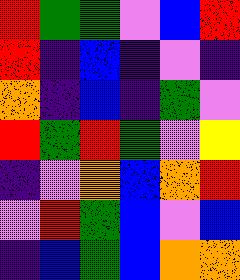[["red", "green", "green", "violet", "blue", "red"], ["red", "indigo", "blue", "indigo", "violet", "indigo"], ["orange", "indigo", "blue", "indigo", "green", "violet"], ["red", "green", "red", "green", "violet", "yellow"], ["indigo", "violet", "orange", "blue", "orange", "red"], ["violet", "red", "green", "blue", "violet", "blue"], ["indigo", "blue", "green", "blue", "orange", "orange"]]